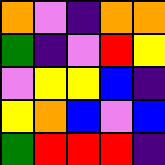[["orange", "violet", "indigo", "orange", "orange"], ["green", "indigo", "violet", "red", "yellow"], ["violet", "yellow", "yellow", "blue", "indigo"], ["yellow", "orange", "blue", "violet", "blue"], ["green", "red", "red", "red", "indigo"]]